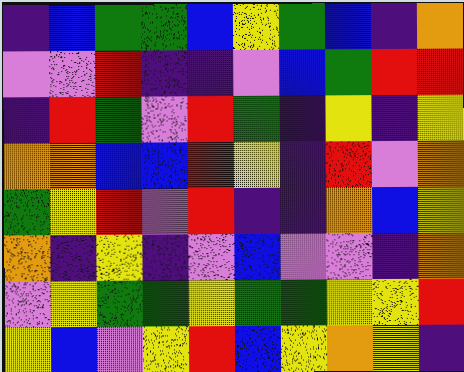[["indigo", "blue", "green", "green", "blue", "yellow", "green", "blue", "indigo", "orange"], ["violet", "violet", "red", "indigo", "indigo", "violet", "blue", "green", "red", "red"], ["indigo", "red", "green", "violet", "red", "green", "indigo", "yellow", "indigo", "yellow"], ["orange", "orange", "blue", "blue", "red", "yellow", "indigo", "red", "violet", "orange"], ["green", "yellow", "red", "violet", "red", "indigo", "indigo", "orange", "blue", "yellow"], ["orange", "indigo", "yellow", "indigo", "violet", "blue", "violet", "violet", "indigo", "orange"], ["violet", "yellow", "green", "green", "yellow", "green", "green", "yellow", "yellow", "red"], ["yellow", "blue", "violet", "yellow", "red", "blue", "yellow", "orange", "yellow", "indigo"]]